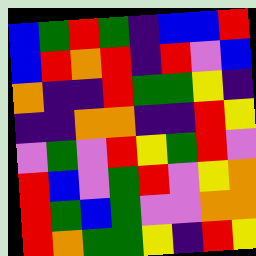[["blue", "green", "red", "green", "indigo", "blue", "blue", "red"], ["blue", "red", "orange", "red", "indigo", "red", "violet", "blue"], ["orange", "indigo", "indigo", "red", "green", "green", "yellow", "indigo"], ["indigo", "indigo", "orange", "orange", "indigo", "indigo", "red", "yellow"], ["violet", "green", "violet", "red", "yellow", "green", "red", "violet"], ["red", "blue", "violet", "green", "red", "violet", "yellow", "orange"], ["red", "green", "blue", "green", "violet", "violet", "orange", "orange"], ["red", "orange", "green", "green", "yellow", "indigo", "red", "yellow"]]